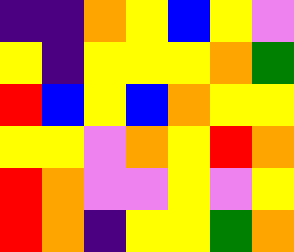[["indigo", "indigo", "orange", "yellow", "blue", "yellow", "violet"], ["yellow", "indigo", "yellow", "yellow", "yellow", "orange", "green"], ["red", "blue", "yellow", "blue", "orange", "yellow", "yellow"], ["yellow", "yellow", "violet", "orange", "yellow", "red", "orange"], ["red", "orange", "violet", "violet", "yellow", "violet", "yellow"], ["red", "orange", "indigo", "yellow", "yellow", "green", "orange"]]